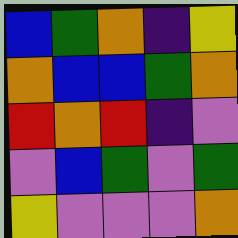[["blue", "green", "orange", "indigo", "yellow"], ["orange", "blue", "blue", "green", "orange"], ["red", "orange", "red", "indigo", "violet"], ["violet", "blue", "green", "violet", "green"], ["yellow", "violet", "violet", "violet", "orange"]]